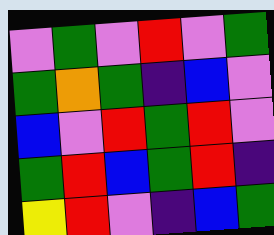[["violet", "green", "violet", "red", "violet", "green"], ["green", "orange", "green", "indigo", "blue", "violet"], ["blue", "violet", "red", "green", "red", "violet"], ["green", "red", "blue", "green", "red", "indigo"], ["yellow", "red", "violet", "indigo", "blue", "green"]]